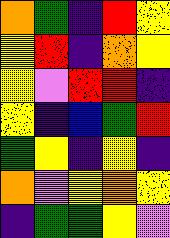[["orange", "green", "indigo", "red", "yellow"], ["yellow", "red", "indigo", "orange", "yellow"], ["yellow", "violet", "red", "red", "indigo"], ["yellow", "indigo", "blue", "green", "red"], ["green", "yellow", "indigo", "yellow", "indigo"], ["orange", "violet", "yellow", "orange", "yellow"], ["indigo", "green", "green", "yellow", "violet"]]